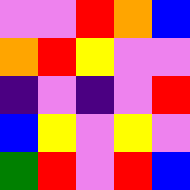[["violet", "violet", "red", "orange", "blue"], ["orange", "red", "yellow", "violet", "violet"], ["indigo", "violet", "indigo", "violet", "red"], ["blue", "yellow", "violet", "yellow", "violet"], ["green", "red", "violet", "red", "blue"]]